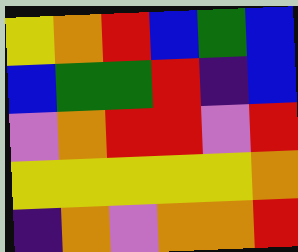[["yellow", "orange", "red", "blue", "green", "blue"], ["blue", "green", "green", "red", "indigo", "blue"], ["violet", "orange", "red", "red", "violet", "red"], ["yellow", "yellow", "yellow", "yellow", "yellow", "orange"], ["indigo", "orange", "violet", "orange", "orange", "red"]]